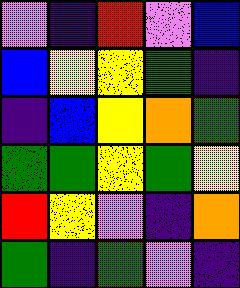[["violet", "indigo", "red", "violet", "blue"], ["blue", "yellow", "yellow", "green", "indigo"], ["indigo", "blue", "yellow", "orange", "green"], ["green", "green", "yellow", "green", "yellow"], ["red", "yellow", "violet", "indigo", "orange"], ["green", "indigo", "green", "violet", "indigo"]]